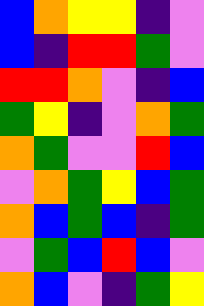[["blue", "orange", "yellow", "yellow", "indigo", "violet"], ["blue", "indigo", "red", "red", "green", "violet"], ["red", "red", "orange", "violet", "indigo", "blue"], ["green", "yellow", "indigo", "violet", "orange", "green"], ["orange", "green", "violet", "violet", "red", "blue"], ["violet", "orange", "green", "yellow", "blue", "green"], ["orange", "blue", "green", "blue", "indigo", "green"], ["violet", "green", "blue", "red", "blue", "violet"], ["orange", "blue", "violet", "indigo", "green", "yellow"]]